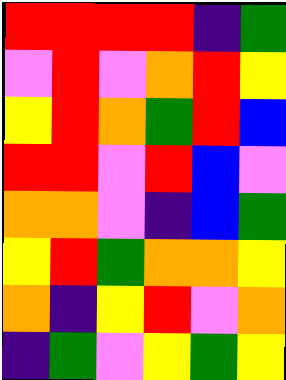[["red", "red", "red", "red", "indigo", "green"], ["violet", "red", "violet", "orange", "red", "yellow"], ["yellow", "red", "orange", "green", "red", "blue"], ["red", "red", "violet", "red", "blue", "violet"], ["orange", "orange", "violet", "indigo", "blue", "green"], ["yellow", "red", "green", "orange", "orange", "yellow"], ["orange", "indigo", "yellow", "red", "violet", "orange"], ["indigo", "green", "violet", "yellow", "green", "yellow"]]